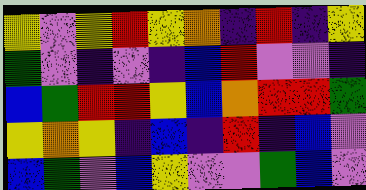[["yellow", "violet", "yellow", "red", "yellow", "orange", "indigo", "red", "indigo", "yellow"], ["green", "violet", "indigo", "violet", "indigo", "blue", "red", "violet", "violet", "indigo"], ["blue", "green", "red", "red", "yellow", "blue", "orange", "red", "red", "green"], ["yellow", "orange", "yellow", "indigo", "blue", "indigo", "red", "indigo", "blue", "violet"], ["blue", "green", "violet", "blue", "yellow", "violet", "violet", "green", "blue", "violet"]]